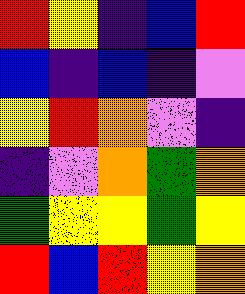[["red", "yellow", "indigo", "blue", "red"], ["blue", "indigo", "blue", "indigo", "violet"], ["yellow", "red", "orange", "violet", "indigo"], ["indigo", "violet", "orange", "green", "orange"], ["green", "yellow", "yellow", "green", "yellow"], ["red", "blue", "red", "yellow", "orange"]]